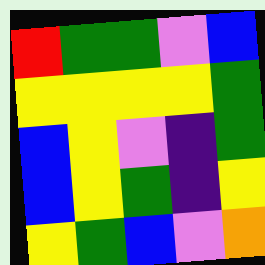[["red", "green", "green", "violet", "blue"], ["yellow", "yellow", "yellow", "yellow", "green"], ["blue", "yellow", "violet", "indigo", "green"], ["blue", "yellow", "green", "indigo", "yellow"], ["yellow", "green", "blue", "violet", "orange"]]